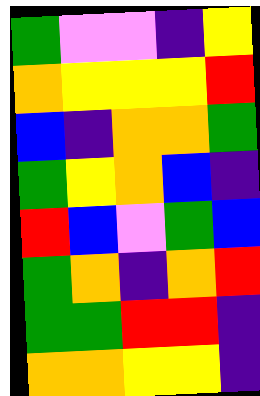[["green", "violet", "violet", "indigo", "yellow"], ["orange", "yellow", "yellow", "yellow", "red"], ["blue", "indigo", "orange", "orange", "green"], ["green", "yellow", "orange", "blue", "indigo"], ["red", "blue", "violet", "green", "blue"], ["green", "orange", "indigo", "orange", "red"], ["green", "green", "red", "red", "indigo"], ["orange", "orange", "yellow", "yellow", "indigo"]]